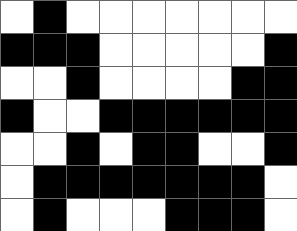[["white", "black", "white", "white", "white", "white", "white", "white", "white"], ["black", "black", "black", "white", "white", "white", "white", "white", "black"], ["white", "white", "black", "white", "white", "white", "white", "black", "black"], ["black", "white", "white", "black", "black", "black", "black", "black", "black"], ["white", "white", "black", "white", "black", "black", "white", "white", "black"], ["white", "black", "black", "black", "black", "black", "black", "black", "white"], ["white", "black", "white", "white", "white", "black", "black", "black", "white"]]